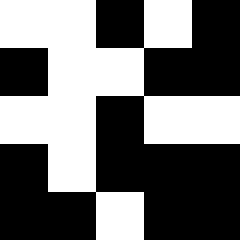[["white", "white", "black", "white", "black"], ["black", "white", "white", "black", "black"], ["white", "white", "black", "white", "white"], ["black", "white", "black", "black", "black"], ["black", "black", "white", "black", "black"]]